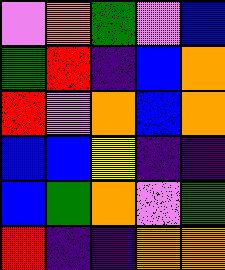[["violet", "orange", "green", "violet", "blue"], ["green", "red", "indigo", "blue", "orange"], ["red", "violet", "orange", "blue", "orange"], ["blue", "blue", "yellow", "indigo", "indigo"], ["blue", "green", "orange", "violet", "green"], ["red", "indigo", "indigo", "orange", "orange"]]